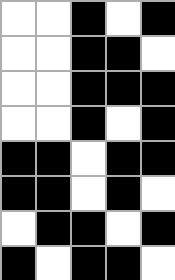[["white", "white", "black", "white", "black"], ["white", "white", "black", "black", "white"], ["white", "white", "black", "black", "black"], ["white", "white", "black", "white", "black"], ["black", "black", "white", "black", "black"], ["black", "black", "white", "black", "white"], ["white", "black", "black", "white", "black"], ["black", "white", "black", "black", "white"]]